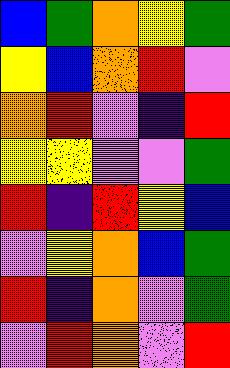[["blue", "green", "orange", "yellow", "green"], ["yellow", "blue", "orange", "red", "violet"], ["orange", "red", "violet", "indigo", "red"], ["yellow", "yellow", "violet", "violet", "green"], ["red", "indigo", "red", "yellow", "blue"], ["violet", "yellow", "orange", "blue", "green"], ["red", "indigo", "orange", "violet", "green"], ["violet", "red", "orange", "violet", "red"]]